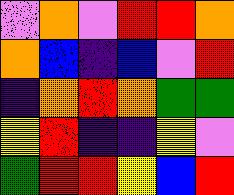[["violet", "orange", "violet", "red", "red", "orange"], ["orange", "blue", "indigo", "blue", "violet", "red"], ["indigo", "orange", "red", "orange", "green", "green"], ["yellow", "red", "indigo", "indigo", "yellow", "violet"], ["green", "red", "red", "yellow", "blue", "red"]]